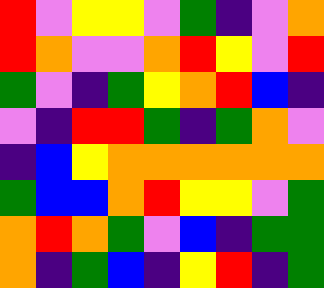[["red", "violet", "yellow", "yellow", "violet", "green", "indigo", "violet", "orange"], ["red", "orange", "violet", "violet", "orange", "red", "yellow", "violet", "red"], ["green", "violet", "indigo", "green", "yellow", "orange", "red", "blue", "indigo"], ["violet", "indigo", "red", "red", "green", "indigo", "green", "orange", "violet"], ["indigo", "blue", "yellow", "orange", "orange", "orange", "orange", "orange", "orange"], ["green", "blue", "blue", "orange", "red", "yellow", "yellow", "violet", "green"], ["orange", "red", "orange", "green", "violet", "blue", "indigo", "green", "green"], ["orange", "indigo", "green", "blue", "indigo", "yellow", "red", "indigo", "green"]]